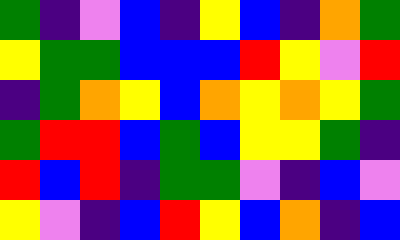[["green", "indigo", "violet", "blue", "indigo", "yellow", "blue", "indigo", "orange", "green"], ["yellow", "green", "green", "blue", "blue", "blue", "red", "yellow", "violet", "red"], ["indigo", "green", "orange", "yellow", "blue", "orange", "yellow", "orange", "yellow", "green"], ["green", "red", "red", "blue", "green", "blue", "yellow", "yellow", "green", "indigo"], ["red", "blue", "red", "indigo", "green", "green", "violet", "indigo", "blue", "violet"], ["yellow", "violet", "indigo", "blue", "red", "yellow", "blue", "orange", "indigo", "blue"]]